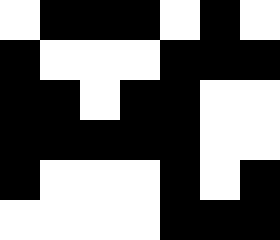[["white", "black", "black", "black", "white", "black", "white"], ["black", "white", "white", "white", "black", "black", "black"], ["black", "black", "white", "black", "black", "white", "white"], ["black", "black", "black", "black", "black", "white", "white"], ["black", "white", "white", "white", "black", "white", "black"], ["white", "white", "white", "white", "black", "black", "black"]]